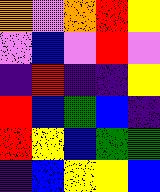[["orange", "violet", "orange", "red", "yellow"], ["violet", "blue", "violet", "red", "violet"], ["indigo", "red", "indigo", "indigo", "yellow"], ["red", "blue", "green", "blue", "indigo"], ["red", "yellow", "blue", "green", "green"], ["indigo", "blue", "yellow", "yellow", "blue"]]